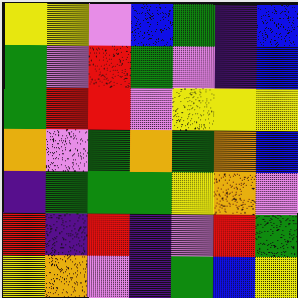[["yellow", "yellow", "violet", "blue", "green", "indigo", "blue"], ["green", "violet", "red", "green", "violet", "indigo", "blue"], ["green", "red", "red", "violet", "yellow", "yellow", "yellow"], ["orange", "violet", "green", "orange", "green", "orange", "blue"], ["indigo", "green", "green", "green", "yellow", "orange", "violet"], ["red", "indigo", "red", "indigo", "violet", "red", "green"], ["yellow", "orange", "violet", "indigo", "green", "blue", "yellow"]]